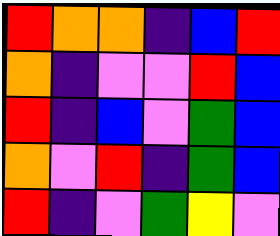[["red", "orange", "orange", "indigo", "blue", "red"], ["orange", "indigo", "violet", "violet", "red", "blue"], ["red", "indigo", "blue", "violet", "green", "blue"], ["orange", "violet", "red", "indigo", "green", "blue"], ["red", "indigo", "violet", "green", "yellow", "violet"]]